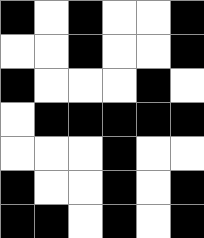[["black", "white", "black", "white", "white", "black"], ["white", "white", "black", "white", "white", "black"], ["black", "white", "white", "white", "black", "white"], ["white", "black", "black", "black", "black", "black"], ["white", "white", "white", "black", "white", "white"], ["black", "white", "white", "black", "white", "black"], ["black", "black", "white", "black", "white", "black"]]